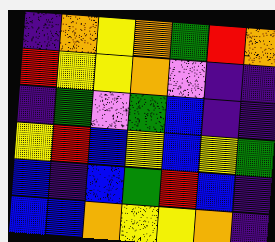[["indigo", "orange", "yellow", "orange", "green", "red", "orange"], ["red", "yellow", "yellow", "orange", "violet", "indigo", "indigo"], ["indigo", "green", "violet", "green", "blue", "indigo", "indigo"], ["yellow", "red", "blue", "yellow", "blue", "yellow", "green"], ["blue", "indigo", "blue", "green", "red", "blue", "indigo"], ["blue", "blue", "orange", "yellow", "yellow", "orange", "indigo"]]